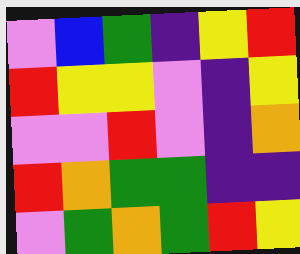[["violet", "blue", "green", "indigo", "yellow", "red"], ["red", "yellow", "yellow", "violet", "indigo", "yellow"], ["violet", "violet", "red", "violet", "indigo", "orange"], ["red", "orange", "green", "green", "indigo", "indigo"], ["violet", "green", "orange", "green", "red", "yellow"]]